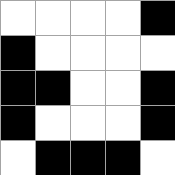[["white", "white", "white", "white", "black"], ["black", "white", "white", "white", "white"], ["black", "black", "white", "white", "black"], ["black", "white", "white", "white", "black"], ["white", "black", "black", "black", "white"]]